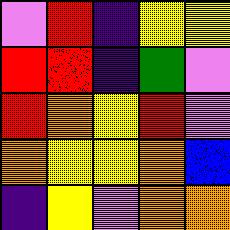[["violet", "red", "indigo", "yellow", "yellow"], ["red", "red", "indigo", "green", "violet"], ["red", "orange", "yellow", "red", "violet"], ["orange", "yellow", "yellow", "orange", "blue"], ["indigo", "yellow", "violet", "orange", "orange"]]